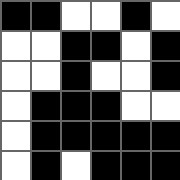[["black", "black", "white", "white", "black", "white"], ["white", "white", "black", "black", "white", "black"], ["white", "white", "black", "white", "white", "black"], ["white", "black", "black", "black", "white", "white"], ["white", "black", "black", "black", "black", "black"], ["white", "black", "white", "black", "black", "black"]]